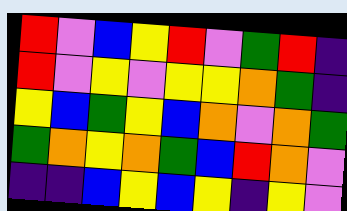[["red", "violet", "blue", "yellow", "red", "violet", "green", "red", "indigo"], ["red", "violet", "yellow", "violet", "yellow", "yellow", "orange", "green", "indigo"], ["yellow", "blue", "green", "yellow", "blue", "orange", "violet", "orange", "green"], ["green", "orange", "yellow", "orange", "green", "blue", "red", "orange", "violet"], ["indigo", "indigo", "blue", "yellow", "blue", "yellow", "indigo", "yellow", "violet"]]